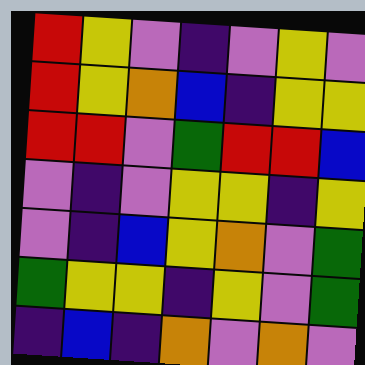[["red", "yellow", "violet", "indigo", "violet", "yellow", "violet"], ["red", "yellow", "orange", "blue", "indigo", "yellow", "yellow"], ["red", "red", "violet", "green", "red", "red", "blue"], ["violet", "indigo", "violet", "yellow", "yellow", "indigo", "yellow"], ["violet", "indigo", "blue", "yellow", "orange", "violet", "green"], ["green", "yellow", "yellow", "indigo", "yellow", "violet", "green"], ["indigo", "blue", "indigo", "orange", "violet", "orange", "violet"]]